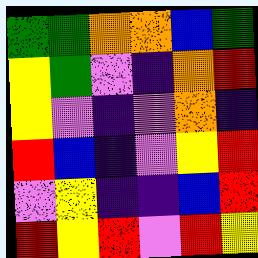[["green", "green", "orange", "orange", "blue", "green"], ["yellow", "green", "violet", "indigo", "orange", "red"], ["yellow", "violet", "indigo", "violet", "orange", "indigo"], ["red", "blue", "indigo", "violet", "yellow", "red"], ["violet", "yellow", "indigo", "indigo", "blue", "red"], ["red", "yellow", "red", "violet", "red", "yellow"]]